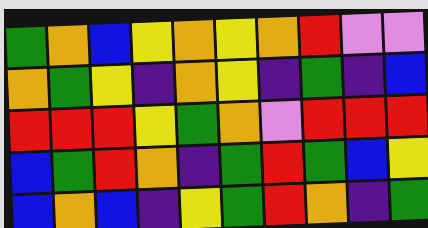[["green", "orange", "blue", "yellow", "orange", "yellow", "orange", "red", "violet", "violet"], ["orange", "green", "yellow", "indigo", "orange", "yellow", "indigo", "green", "indigo", "blue"], ["red", "red", "red", "yellow", "green", "orange", "violet", "red", "red", "red"], ["blue", "green", "red", "orange", "indigo", "green", "red", "green", "blue", "yellow"], ["blue", "orange", "blue", "indigo", "yellow", "green", "red", "orange", "indigo", "green"]]